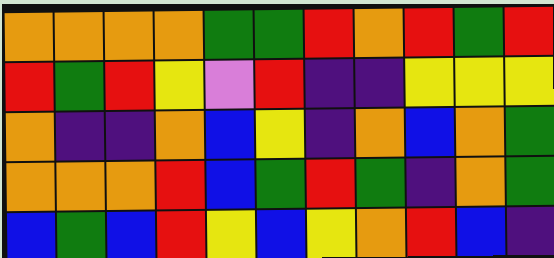[["orange", "orange", "orange", "orange", "green", "green", "red", "orange", "red", "green", "red"], ["red", "green", "red", "yellow", "violet", "red", "indigo", "indigo", "yellow", "yellow", "yellow"], ["orange", "indigo", "indigo", "orange", "blue", "yellow", "indigo", "orange", "blue", "orange", "green"], ["orange", "orange", "orange", "red", "blue", "green", "red", "green", "indigo", "orange", "green"], ["blue", "green", "blue", "red", "yellow", "blue", "yellow", "orange", "red", "blue", "indigo"]]